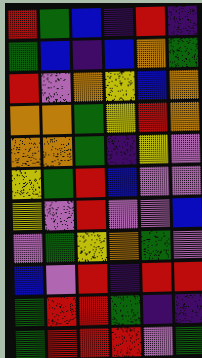[["red", "green", "blue", "indigo", "red", "indigo"], ["green", "blue", "indigo", "blue", "orange", "green"], ["red", "violet", "orange", "yellow", "blue", "orange"], ["orange", "orange", "green", "yellow", "red", "orange"], ["orange", "orange", "green", "indigo", "yellow", "violet"], ["yellow", "green", "red", "blue", "violet", "violet"], ["yellow", "violet", "red", "violet", "violet", "blue"], ["violet", "green", "yellow", "orange", "green", "violet"], ["blue", "violet", "red", "indigo", "red", "red"], ["green", "red", "red", "green", "indigo", "indigo"], ["green", "red", "red", "red", "violet", "green"]]